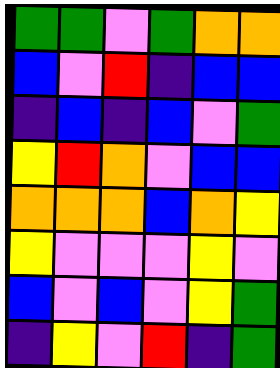[["green", "green", "violet", "green", "orange", "orange"], ["blue", "violet", "red", "indigo", "blue", "blue"], ["indigo", "blue", "indigo", "blue", "violet", "green"], ["yellow", "red", "orange", "violet", "blue", "blue"], ["orange", "orange", "orange", "blue", "orange", "yellow"], ["yellow", "violet", "violet", "violet", "yellow", "violet"], ["blue", "violet", "blue", "violet", "yellow", "green"], ["indigo", "yellow", "violet", "red", "indigo", "green"]]